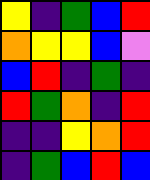[["yellow", "indigo", "green", "blue", "red"], ["orange", "yellow", "yellow", "blue", "violet"], ["blue", "red", "indigo", "green", "indigo"], ["red", "green", "orange", "indigo", "red"], ["indigo", "indigo", "yellow", "orange", "red"], ["indigo", "green", "blue", "red", "blue"]]